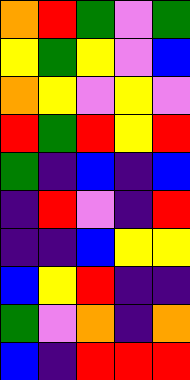[["orange", "red", "green", "violet", "green"], ["yellow", "green", "yellow", "violet", "blue"], ["orange", "yellow", "violet", "yellow", "violet"], ["red", "green", "red", "yellow", "red"], ["green", "indigo", "blue", "indigo", "blue"], ["indigo", "red", "violet", "indigo", "red"], ["indigo", "indigo", "blue", "yellow", "yellow"], ["blue", "yellow", "red", "indigo", "indigo"], ["green", "violet", "orange", "indigo", "orange"], ["blue", "indigo", "red", "red", "red"]]